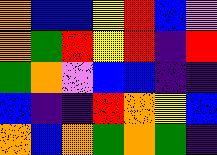[["orange", "blue", "blue", "yellow", "red", "blue", "violet"], ["orange", "green", "red", "yellow", "red", "indigo", "red"], ["green", "orange", "violet", "blue", "blue", "indigo", "indigo"], ["blue", "indigo", "indigo", "red", "orange", "yellow", "blue"], ["orange", "blue", "orange", "green", "orange", "green", "indigo"]]